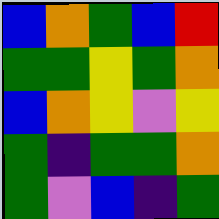[["blue", "orange", "green", "blue", "red"], ["green", "green", "yellow", "green", "orange"], ["blue", "orange", "yellow", "violet", "yellow"], ["green", "indigo", "green", "green", "orange"], ["green", "violet", "blue", "indigo", "green"]]